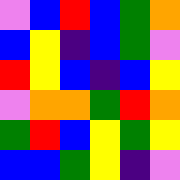[["violet", "blue", "red", "blue", "green", "orange"], ["blue", "yellow", "indigo", "blue", "green", "violet"], ["red", "yellow", "blue", "indigo", "blue", "yellow"], ["violet", "orange", "orange", "green", "red", "orange"], ["green", "red", "blue", "yellow", "green", "yellow"], ["blue", "blue", "green", "yellow", "indigo", "violet"]]